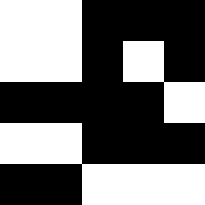[["white", "white", "black", "black", "black"], ["white", "white", "black", "white", "black"], ["black", "black", "black", "black", "white"], ["white", "white", "black", "black", "black"], ["black", "black", "white", "white", "white"]]